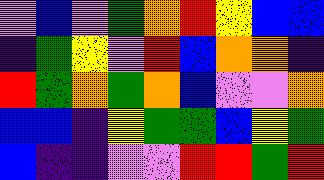[["violet", "blue", "violet", "green", "orange", "red", "yellow", "blue", "blue"], ["indigo", "green", "yellow", "violet", "red", "blue", "orange", "orange", "indigo"], ["red", "green", "orange", "green", "orange", "blue", "violet", "violet", "orange"], ["blue", "blue", "indigo", "yellow", "green", "green", "blue", "yellow", "green"], ["blue", "indigo", "indigo", "violet", "violet", "red", "red", "green", "red"]]